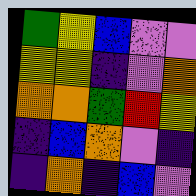[["green", "yellow", "blue", "violet", "violet"], ["yellow", "yellow", "indigo", "violet", "orange"], ["orange", "orange", "green", "red", "yellow"], ["indigo", "blue", "orange", "violet", "indigo"], ["indigo", "orange", "indigo", "blue", "violet"]]